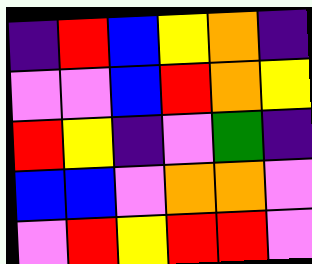[["indigo", "red", "blue", "yellow", "orange", "indigo"], ["violet", "violet", "blue", "red", "orange", "yellow"], ["red", "yellow", "indigo", "violet", "green", "indigo"], ["blue", "blue", "violet", "orange", "orange", "violet"], ["violet", "red", "yellow", "red", "red", "violet"]]